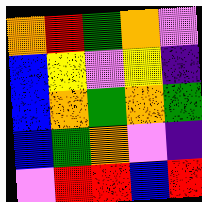[["orange", "red", "green", "orange", "violet"], ["blue", "yellow", "violet", "yellow", "indigo"], ["blue", "orange", "green", "orange", "green"], ["blue", "green", "orange", "violet", "indigo"], ["violet", "red", "red", "blue", "red"]]